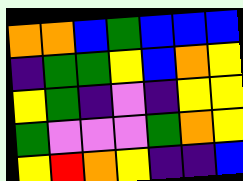[["orange", "orange", "blue", "green", "blue", "blue", "blue"], ["indigo", "green", "green", "yellow", "blue", "orange", "yellow"], ["yellow", "green", "indigo", "violet", "indigo", "yellow", "yellow"], ["green", "violet", "violet", "violet", "green", "orange", "yellow"], ["yellow", "red", "orange", "yellow", "indigo", "indigo", "blue"]]